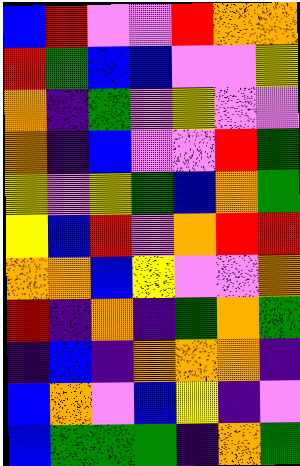[["blue", "red", "violet", "violet", "red", "orange", "orange"], ["red", "green", "blue", "blue", "violet", "violet", "yellow"], ["orange", "indigo", "green", "violet", "yellow", "violet", "violet"], ["orange", "indigo", "blue", "violet", "violet", "red", "green"], ["yellow", "violet", "yellow", "green", "blue", "orange", "green"], ["yellow", "blue", "red", "violet", "orange", "red", "red"], ["orange", "orange", "blue", "yellow", "violet", "violet", "orange"], ["red", "indigo", "orange", "indigo", "green", "orange", "green"], ["indigo", "blue", "indigo", "orange", "orange", "orange", "indigo"], ["blue", "orange", "violet", "blue", "yellow", "indigo", "violet"], ["blue", "green", "green", "green", "indigo", "orange", "green"]]